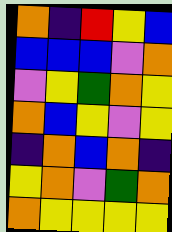[["orange", "indigo", "red", "yellow", "blue"], ["blue", "blue", "blue", "violet", "orange"], ["violet", "yellow", "green", "orange", "yellow"], ["orange", "blue", "yellow", "violet", "yellow"], ["indigo", "orange", "blue", "orange", "indigo"], ["yellow", "orange", "violet", "green", "orange"], ["orange", "yellow", "yellow", "yellow", "yellow"]]